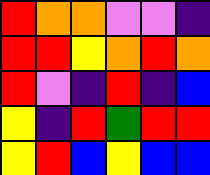[["red", "orange", "orange", "violet", "violet", "indigo"], ["red", "red", "yellow", "orange", "red", "orange"], ["red", "violet", "indigo", "red", "indigo", "blue"], ["yellow", "indigo", "red", "green", "red", "red"], ["yellow", "red", "blue", "yellow", "blue", "blue"]]